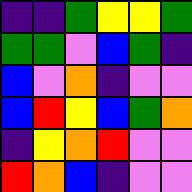[["indigo", "indigo", "green", "yellow", "yellow", "green"], ["green", "green", "violet", "blue", "green", "indigo"], ["blue", "violet", "orange", "indigo", "violet", "violet"], ["blue", "red", "yellow", "blue", "green", "orange"], ["indigo", "yellow", "orange", "red", "violet", "violet"], ["red", "orange", "blue", "indigo", "violet", "violet"]]